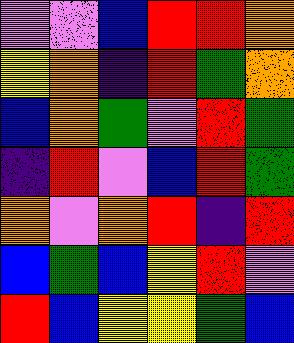[["violet", "violet", "blue", "red", "red", "orange"], ["yellow", "orange", "indigo", "red", "green", "orange"], ["blue", "orange", "green", "violet", "red", "green"], ["indigo", "red", "violet", "blue", "red", "green"], ["orange", "violet", "orange", "red", "indigo", "red"], ["blue", "green", "blue", "yellow", "red", "violet"], ["red", "blue", "yellow", "yellow", "green", "blue"]]